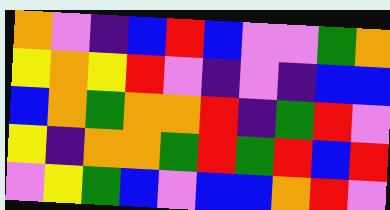[["orange", "violet", "indigo", "blue", "red", "blue", "violet", "violet", "green", "orange"], ["yellow", "orange", "yellow", "red", "violet", "indigo", "violet", "indigo", "blue", "blue"], ["blue", "orange", "green", "orange", "orange", "red", "indigo", "green", "red", "violet"], ["yellow", "indigo", "orange", "orange", "green", "red", "green", "red", "blue", "red"], ["violet", "yellow", "green", "blue", "violet", "blue", "blue", "orange", "red", "violet"]]